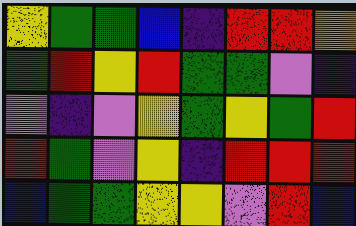[["yellow", "green", "green", "blue", "indigo", "red", "red", "orange"], ["green", "red", "yellow", "red", "green", "green", "violet", "indigo"], ["violet", "indigo", "violet", "yellow", "green", "yellow", "green", "red"], ["red", "green", "violet", "yellow", "indigo", "red", "red", "red"], ["blue", "green", "green", "yellow", "yellow", "violet", "red", "blue"]]